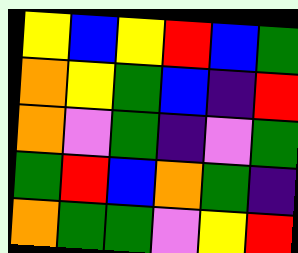[["yellow", "blue", "yellow", "red", "blue", "green"], ["orange", "yellow", "green", "blue", "indigo", "red"], ["orange", "violet", "green", "indigo", "violet", "green"], ["green", "red", "blue", "orange", "green", "indigo"], ["orange", "green", "green", "violet", "yellow", "red"]]